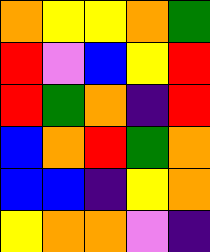[["orange", "yellow", "yellow", "orange", "green"], ["red", "violet", "blue", "yellow", "red"], ["red", "green", "orange", "indigo", "red"], ["blue", "orange", "red", "green", "orange"], ["blue", "blue", "indigo", "yellow", "orange"], ["yellow", "orange", "orange", "violet", "indigo"]]